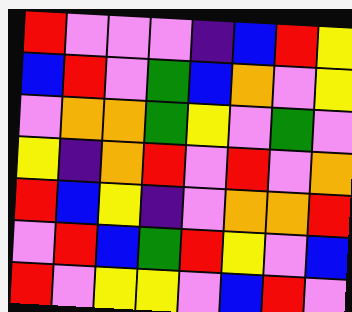[["red", "violet", "violet", "violet", "indigo", "blue", "red", "yellow"], ["blue", "red", "violet", "green", "blue", "orange", "violet", "yellow"], ["violet", "orange", "orange", "green", "yellow", "violet", "green", "violet"], ["yellow", "indigo", "orange", "red", "violet", "red", "violet", "orange"], ["red", "blue", "yellow", "indigo", "violet", "orange", "orange", "red"], ["violet", "red", "blue", "green", "red", "yellow", "violet", "blue"], ["red", "violet", "yellow", "yellow", "violet", "blue", "red", "violet"]]